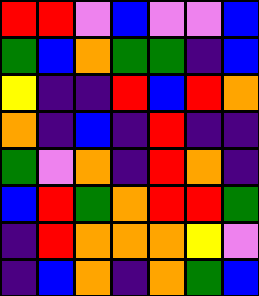[["red", "red", "violet", "blue", "violet", "violet", "blue"], ["green", "blue", "orange", "green", "green", "indigo", "blue"], ["yellow", "indigo", "indigo", "red", "blue", "red", "orange"], ["orange", "indigo", "blue", "indigo", "red", "indigo", "indigo"], ["green", "violet", "orange", "indigo", "red", "orange", "indigo"], ["blue", "red", "green", "orange", "red", "red", "green"], ["indigo", "red", "orange", "orange", "orange", "yellow", "violet"], ["indigo", "blue", "orange", "indigo", "orange", "green", "blue"]]